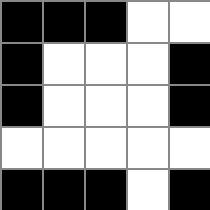[["black", "black", "black", "white", "white"], ["black", "white", "white", "white", "black"], ["black", "white", "white", "white", "black"], ["white", "white", "white", "white", "white"], ["black", "black", "black", "white", "black"]]